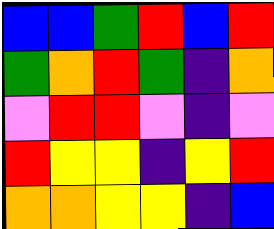[["blue", "blue", "green", "red", "blue", "red"], ["green", "orange", "red", "green", "indigo", "orange"], ["violet", "red", "red", "violet", "indigo", "violet"], ["red", "yellow", "yellow", "indigo", "yellow", "red"], ["orange", "orange", "yellow", "yellow", "indigo", "blue"]]